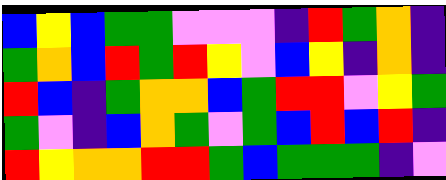[["blue", "yellow", "blue", "green", "green", "violet", "violet", "violet", "indigo", "red", "green", "orange", "indigo"], ["green", "orange", "blue", "red", "green", "red", "yellow", "violet", "blue", "yellow", "indigo", "orange", "indigo"], ["red", "blue", "indigo", "green", "orange", "orange", "blue", "green", "red", "red", "violet", "yellow", "green"], ["green", "violet", "indigo", "blue", "orange", "green", "violet", "green", "blue", "red", "blue", "red", "indigo"], ["red", "yellow", "orange", "orange", "red", "red", "green", "blue", "green", "green", "green", "indigo", "violet"]]